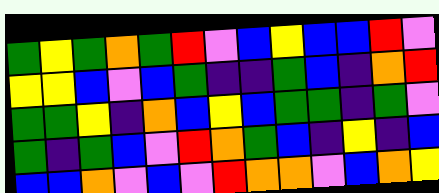[["green", "yellow", "green", "orange", "green", "red", "violet", "blue", "yellow", "blue", "blue", "red", "violet"], ["yellow", "yellow", "blue", "violet", "blue", "green", "indigo", "indigo", "green", "blue", "indigo", "orange", "red"], ["green", "green", "yellow", "indigo", "orange", "blue", "yellow", "blue", "green", "green", "indigo", "green", "violet"], ["green", "indigo", "green", "blue", "violet", "red", "orange", "green", "blue", "indigo", "yellow", "indigo", "blue"], ["blue", "blue", "orange", "violet", "blue", "violet", "red", "orange", "orange", "violet", "blue", "orange", "yellow"]]